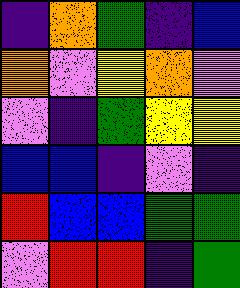[["indigo", "orange", "green", "indigo", "blue"], ["orange", "violet", "yellow", "orange", "violet"], ["violet", "indigo", "green", "yellow", "yellow"], ["blue", "blue", "indigo", "violet", "indigo"], ["red", "blue", "blue", "green", "green"], ["violet", "red", "red", "indigo", "green"]]